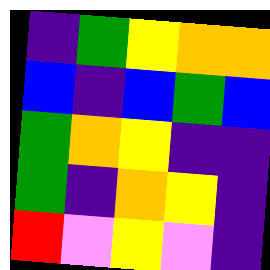[["indigo", "green", "yellow", "orange", "orange"], ["blue", "indigo", "blue", "green", "blue"], ["green", "orange", "yellow", "indigo", "indigo"], ["green", "indigo", "orange", "yellow", "indigo"], ["red", "violet", "yellow", "violet", "indigo"]]